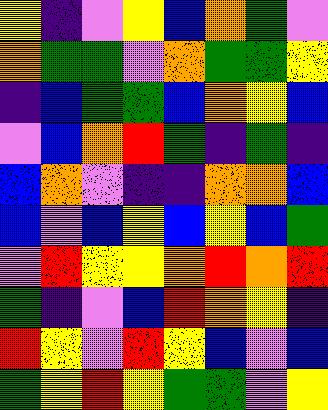[["yellow", "indigo", "violet", "yellow", "blue", "orange", "green", "violet"], ["orange", "green", "green", "violet", "orange", "green", "green", "yellow"], ["indigo", "blue", "green", "green", "blue", "orange", "yellow", "blue"], ["violet", "blue", "orange", "red", "green", "indigo", "green", "indigo"], ["blue", "orange", "violet", "indigo", "indigo", "orange", "orange", "blue"], ["blue", "violet", "blue", "yellow", "blue", "yellow", "blue", "green"], ["violet", "red", "yellow", "yellow", "orange", "red", "orange", "red"], ["green", "indigo", "violet", "blue", "red", "orange", "yellow", "indigo"], ["red", "yellow", "violet", "red", "yellow", "blue", "violet", "blue"], ["green", "yellow", "red", "yellow", "green", "green", "violet", "yellow"]]